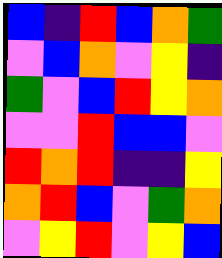[["blue", "indigo", "red", "blue", "orange", "green"], ["violet", "blue", "orange", "violet", "yellow", "indigo"], ["green", "violet", "blue", "red", "yellow", "orange"], ["violet", "violet", "red", "blue", "blue", "violet"], ["red", "orange", "red", "indigo", "indigo", "yellow"], ["orange", "red", "blue", "violet", "green", "orange"], ["violet", "yellow", "red", "violet", "yellow", "blue"]]